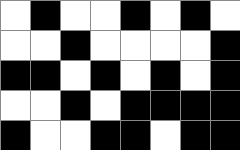[["white", "black", "white", "white", "black", "white", "black", "white"], ["white", "white", "black", "white", "white", "white", "white", "black"], ["black", "black", "white", "black", "white", "black", "white", "black"], ["white", "white", "black", "white", "black", "black", "black", "black"], ["black", "white", "white", "black", "black", "white", "black", "black"]]